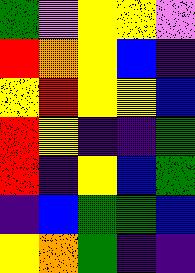[["green", "violet", "yellow", "yellow", "violet"], ["red", "orange", "yellow", "blue", "indigo"], ["yellow", "red", "yellow", "yellow", "blue"], ["red", "yellow", "indigo", "indigo", "green"], ["red", "indigo", "yellow", "blue", "green"], ["indigo", "blue", "green", "green", "blue"], ["yellow", "orange", "green", "indigo", "indigo"]]